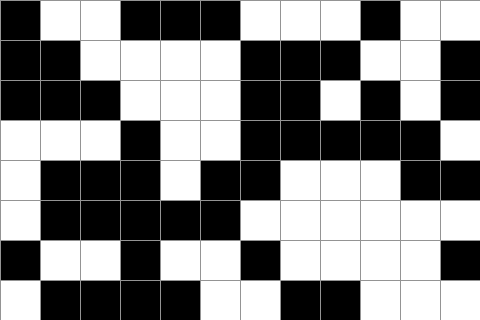[["black", "white", "white", "black", "black", "black", "white", "white", "white", "black", "white", "white"], ["black", "black", "white", "white", "white", "white", "black", "black", "black", "white", "white", "black"], ["black", "black", "black", "white", "white", "white", "black", "black", "white", "black", "white", "black"], ["white", "white", "white", "black", "white", "white", "black", "black", "black", "black", "black", "white"], ["white", "black", "black", "black", "white", "black", "black", "white", "white", "white", "black", "black"], ["white", "black", "black", "black", "black", "black", "white", "white", "white", "white", "white", "white"], ["black", "white", "white", "black", "white", "white", "black", "white", "white", "white", "white", "black"], ["white", "black", "black", "black", "black", "white", "white", "black", "black", "white", "white", "white"]]